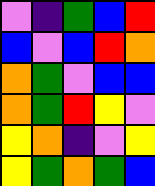[["violet", "indigo", "green", "blue", "red"], ["blue", "violet", "blue", "red", "orange"], ["orange", "green", "violet", "blue", "blue"], ["orange", "green", "red", "yellow", "violet"], ["yellow", "orange", "indigo", "violet", "yellow"], ["yellow", "green", "orange", "green", "blue"]]